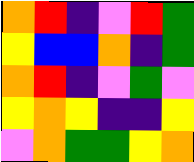[["orange", "red", "indigo", "violet", "red", "green"], ["yellow", "blue", "blue", "orange", "indigo", "green"], ["orange", "red", "indigo", "violet", "green", "violet"], ["yellow", "orange", "yellow", "indigo", "indigo", "yellow"], ["violet", "orange", "green", "green", "yellow", "orange"]]